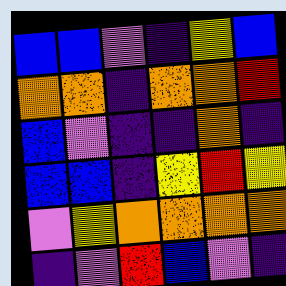[["blue", "blue", "violet", "indigo", "yellow", "blue"], ["orange", "orange", "indigo", "orange", "orange", "red"], ["blue", "violet", "indigo", "indigo", "orange", "indigo"], ["blue", "blue", "indigo", "yellow", "red", "yellow"], ["violet", "yellow", "orange", "orange", "orange", "orange"], ["indigo", "violet", "red", "blue", "violet", "indigo"]]